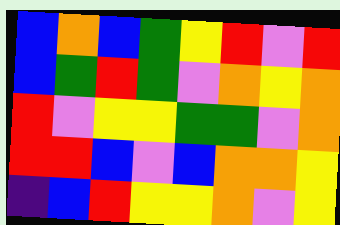[["blue", "orange", "blue", "green", "yellow", "red", "violet", "red"], ["blue", "green", "red", "green", "violet", "orange", "yellow", "orange"], ["red", "violet", "yellow", "yellow", "green", "green", "violet", "orange"], ["red", "red", "blue", "violet", "blue", "orange", "orange", "yellow"], ["indigo", "blue", "red", "yellow", "yellow", "orange", "violet", "yellow"]]